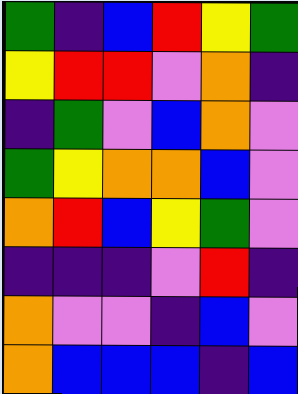[["green", "indigo", "blue", "red", "yellow", "green"], ["yellow", "red", "red", "violet", "orange", "indigo"], ["indigo", "green", "violet", "blue", "orange", "violet"], ["green", "yellow", "orange", "orange", "blue", "violet"], ["orange", "red", "blue", "yellow", "green", "violet"], ["indigo", "indigo", "indigo", "violet", "red", "indigo"], ["orange", "violet", "violet", "indigo", "blue", "violet"], ["orange", "blue", "blue", "blue", "indigo", "blue"]]